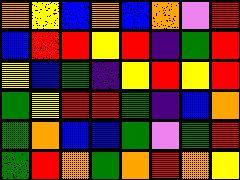[["orange", "yellow", "blue", "orange", "blue", "orange", "violet", "red"], ["blue", "red", "red", "yellow", "red", "indigo", "green", "red"], ["yellow", "blue", "green", "indigo", "yellow", "red", "yellow", "red"], ["green", "yellow", "red", "red", "green", "indigo", "blue", "orange"], ["green", "orange", "blue", "blue", "green", "violet", "green", "red"], ["green", "red", "orange", "green", "orange", "red", "orange", "yellow"]]